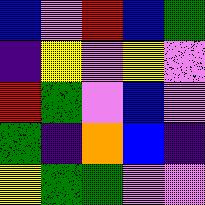[["blue", "violet", "red", "blue", "green"], ["indigo", "yellow", "violet", "yellow", "violet"], ["red", "green", "violet", "blue", "violet"], ["green", "indigo", "orange", "blue", "indigo"], ["yellow", "green", "green", "violet", "violet"]]